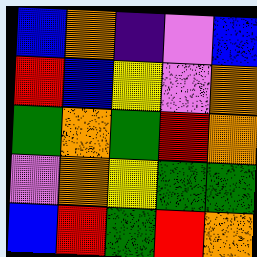[["blue", "orange", "indigo", "violet", "blue"], ["red", "blue", "yellow", "violet", "orange"], ["green", "orange", "green", "red", "orange"], ["violet", "orange", "yellow", "green", "green"], ["blue", "red", "green", "red", "orange"]]